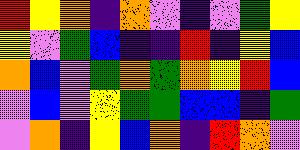[["red", "yellow", "orange", "indigo", "orange", "violet", "indigo", "violet", "green", "yellow"], ["yellow", "violet", "green", "blue", "indigo", "indigo", "red", "indigo", "yellow", "blue"], ["orange", "blue", "violet", "green", "orange", "green", "orange", "yellow", "red", "blue"], ["violet", "blue", "violet", "yellow", "green", "green", "blue", "blue", "indigo", "green"], ["violet", "orange", "indigo", "yellow", "blue", "orange", "indigo", "red", "orange", "violet"]]